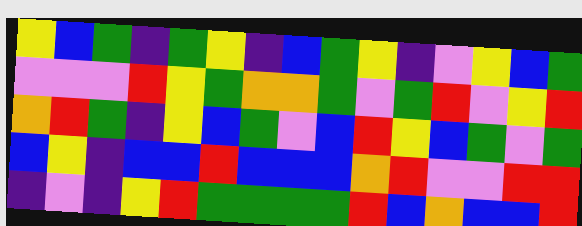[["yellow", "blue", "green", "indigo", "green", "yellow", "indigo", "blue", "green", "yellow", "indigo", "violet", "yellow", "blue", "green"], ["violet", "violet", "violet", "red", "yellow", "green", "orange", "orange", "green", "violet", "green", "red", "violet", "yellow", "red"], ["orange", "red", "green", "indigo", "yellow", "blue", "green", "violet", "blue", "red", "yellow", "blue", "green", "violet", "green"], ["blue", "yellow", "indigo", "blue", "blue", "red", "blue", "blue", "blue", "orange", "red", "violet", "violet", "red", "red"], ["indigo", "violet", "indigo", "yellow", "red", "green", "green", "green", "green", "red", "blue", "orange", "blue", "blue", "red"]]